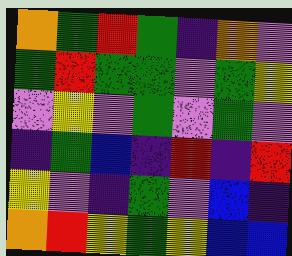[["orange", "green", "red", "green", "indigo", "orange", "violet"], ["green", "red", "green", "green", "violet", "green", "yellow"], ["violet", "yellow", "violet", "green", "violet", "green", "violet"], ["indigo", "green", "blue", "indigo", "red", "indigo", "red"], ["yellow", "violet", "indigo", "green", "violet", "blue", "indigo"], ["orange", "red", "yellow", "green", "yellow", "blue", "blue"]]